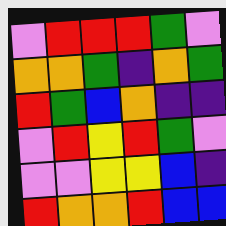[["violet", "red", "red", "red", "green", "violet"], ["orange", "orange", "green", "indigo", "orange", "green"], ["red", "green", "blue", "orange", "indigo", "indigo"], ["violet", "red", "yellow", "red", "green", "violet"], ["violet", "violet", "yellow", "yellow", "blue", "indigo"], ["red", "orange", "orange", "red", "blue", "blue"]]